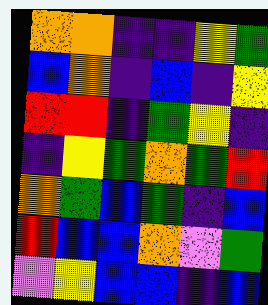[["orange", "orange", "indigo", "indigo", "yellow", "green"], ["blue", "orange", "indigo", "blue", "indigo", "yellow"], ["red", "red", "indigo", "green", "yellow", "indigo"], ["indigo", "yellow", "green", "orange", "green", "red"], ["orange", "green", "blue", "green", "indigo", "blue"], ["red", "blue", "blue", "orange", "violet", "green"], ["violet", "yellow", "blue", "blue", "indigo", "blue"]]